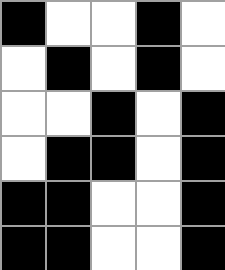[["black", "white", "white", "black", "white"], ["white", "black", "white", "black", "white"], ["white", "white", "black", "white", "black"], ["white", "black", "black", "white", "black"], ["black", "black", "white", "white", "black"], ["black", "black", "white", "white", "black"]]